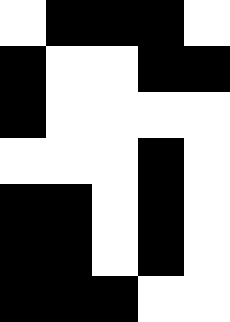[["white", "black", "black", "black", "white"], ["black", "white", "white", "black", "black"], ["black", "white", "white", "white", "white"], ["white", "white", "white", "black", "white"], ["black", "black", "white", "black", "white"], ["black", "black", "white", "black", "white"], ["black", "black", "black", "white", "white"]]